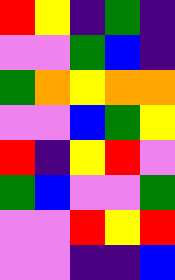[["red", "yellow", "indigo", "green", "indigo"], ["violet", "violet", "green", "blue", "indigo"], ["green", "orange", "yellow", "orange", "orange"], ["violet", "violet", "blue", "green", "yellow"], ["red", "indigo", "yellow", "red", "violet"], ["green", "blue", "violet", "violet", "green"], ["violet", "violet", "red", "yellow", "red"], ["violet", "violet", "indigo", "indigo", "blue"]]